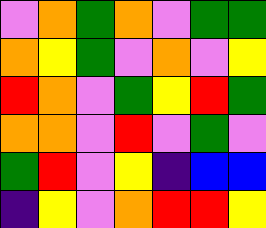[["violet", "orange", "green", "orange", "violet", "green", "green"], ["orange", "yellow", "green", "violet", "orange", "violet", "yellow"], ["red", "orange", "violet", "green", "yellow", "red", "green"], ["orange", "orange", "violet", "red", "violet", "green", "violet"], ["green", "red", "violet", "yellow", "indigo", "blue", "blue"], ["indigo", "yellow", "violet", "orange", "red", "red", "yellow"]]